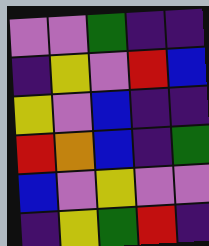[["violet", "violet", "green", "indigo", "indigo"], ["indigo", "yellow", "violet", "red", "blue"], ["yellow", "violet", "blue", "indigo", "indigo"], ["red", "orange", "blue", "indigo", "green"], ["blue", "violet", "yellow", "violet", "violet"], ["indigo", "yellow", "green", "red", "indigo"]]